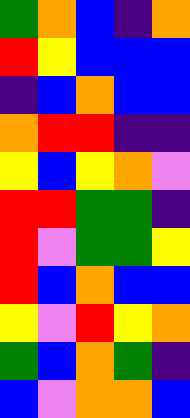[["green", "orange", "blue", "indigo", "orange"], ["red", "yellow", "blue", "blue", "blue"], ["indigo", "blue", "orange", "blue", "blue"], ["orange", "red", "red", "indigo", "indigo"], ["yellow", "blue", "yellow", "orange", "violet"], ["red", "red", "green", "green", "indigo"], ["red", "violet", "green", "green", "yellow"], ["red", "blue", "orange", "blue", "blue"], ["yellow", "violet", "red", "yellow", "orange"], ["green", "blue", "orange", "green", "indigo"], ["blue", "violet", "orange", "orange", "blue"]]